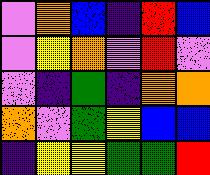[["violet", "orange", "blue", "indigo", "red", "blue"], ["violet", "yellow", "orange", "violet", "red", "violet"], ["violet", "indigo", "green", "indigo", "orange", "orange"], ["orange", "violet", "green", "yellow", "blue", "blue"], ["indigo", "yellow", "yellow", "green", "green", "red"]]